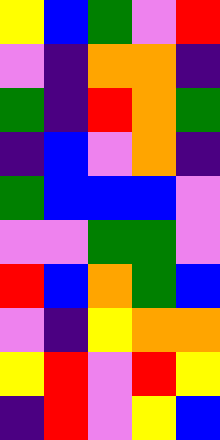[["yellow", "blue", "green", "violet", "red"], ["violet", "indigo", "orange", "orange", "indigo"], ["green", "indigo", "red", "orange", "green"], ["indigo", "blue", "violet", "orange", "indigo"], ["green", "blue", "blue", "blue", "violet"], ["violet", "violet", "green", "green", "violet"], ["red", "blue", "orange", "green", "blue"], ["violet", "indigo", "yellow", "orange", "orange"], ["yellow", "red", "violet", "red", "yellow"], ["indigo", "red", "violet", "yellow", "blue"]]